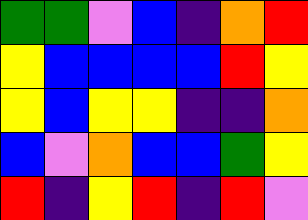[["green", "green", "violet", "blue", "indigo", "orange", "red"], ["yellow", "blue", "blue", "blue", "blue", "red", "yellow"], ["yellow", "blue", "yellow", "yellow", "indigo", "indigo", "orange"], ["blue", "violet", "orange", "blue", "blue", "green", "yellow"], ["red", "indigo", "yellow", "red", "indigo", "red", "violet"]]